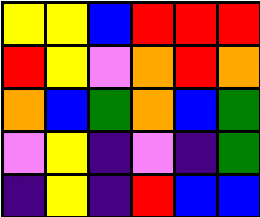[["yellow", "yellow", "blue", "red", "red", "red"], ["red", "yellow", "violet", "orange", "red", "orange"], ["orange", "blue", "green", "orange", "blue", "green"], ["violet", "yellow", "indigo", "violet", "indigo", "green"], ["indigo", "yellow", "indigo", "red", "blue", "blue"]]